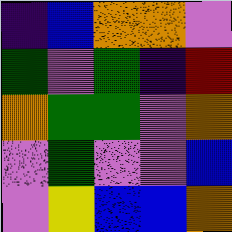[["indigo", "blue", "orange", "orange", "violet"], ["green", "violet", "green", "indigo", "red"], ["orange", "green", "green", "violet", "orange"], ["violet", "green", "violet", "violet", "blue"], ["violet", "yellow", "blue", "blue", "orange"]]